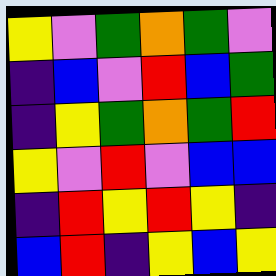[["yellow", "violet", "green", "orange", "green", "violet"], ["indigo", "blue", "violet", "red", "blue", "green"], ["indigo", "yellow", "green", "orange", "green", "red"], ["yellow", "violet", "red", "violet", "blue", "blue"], ["indigo", "red", "yellow", "red", "yellow", "indigo"], ["blue", "red", "indigo", "yellow", "blue", "yellow"]]